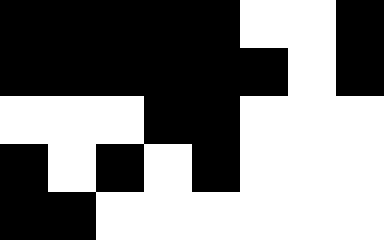[["black", "black", "black", "black", "black", "white", "white", "black"], ["black", "black", "black", "black", "black", "black", "white", "black"], ["white", "white", "white", "black", "black", "white", "white", "white"], ["black", "white", "black", "white", "black", "white", "white", "white"], ["black", "black", "white", "white", "white", "white", "white", "white"]]